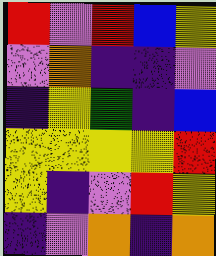[["red", "violet", "red", "blue", "yellow"], ["violet", "orange", "indigo", "indigo", "violet"], ["indigo", "yellow", "green", "indigo", "blue"], ["yellow", "yellow", "yellow", "yellow", "red"], ["yellow", "indigo", "violet", "red", "yellow"], ["indigo", "violet", "orange", "indigo", "orange"]]